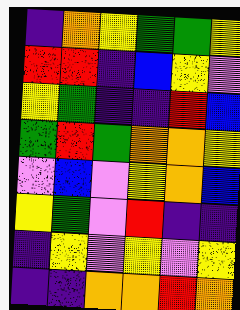[["indigo", "orange", "yellow", "green", "green", "yellow"], ["red", "red", "indigo", "blue", "yellow", "violet"], ["yellow", "green", "indigo", "indigo", "red", "blue"], ["green", "red", "green", "orange", "orange", "yellow"], ["violet", "blue", "violet", "yellow", "orange", "blue"], ["yellow", "green", "violet", "red", "indigo", "indigo"], ["indigo", "yellow", "violet", "yellow", "violet", "yellow"], ["indigo", "indigo", "orange", "orange", "red", "orange"]]